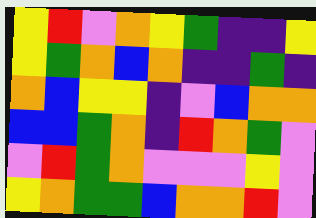[["yellow", "red", "violet", "orange", "yellow", "green", "indigo", "indigo", "yellow"], ["yellow", "green", "orange", "blue", "orange", "indigo", "indigo", "green", "indigo"], ["orange", "blue", "yellow", "yellow", "indigo", "violet", "blue", "orange", "orange"], ["blue", "blue", "green", "orange", "indigo", "red", "orange", "green", "violet"], ["violet", "red", "green", "orange", "violet", "violet", "violet", "yellow", "violet"], ["yellow", "orange", "green", "green", "blue", "orange", "orange", "red", "violet"]]